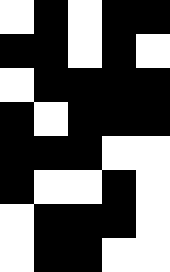[["white", "black", "white", "black", "black"], ["black", "black", "white", "black", "white"], ["white", "black", "black", "black", "black"], ["black", "white", "black", "black", "black"], ["black", "black", "black", "white", "white"], ["black", "white", "white", "black", "white"], ["white", "black", "black", "black", "white"], ["white", "black", "black", "white", "white"]]